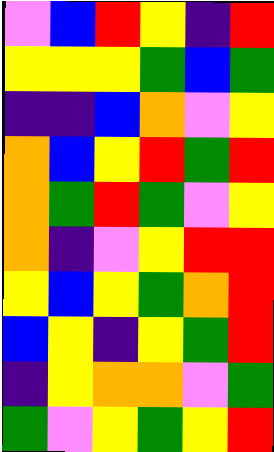[["violet", "blue", "red", "yellow", "indigo", "red"], ["yellow", "yellow", "yellow", "green", "blue", "green"], ["indigo", "indigo", "blue", "orange", "violet", "yellow"], ["orange", "blue", "yellow", "red", "green", "red"], ["orange", "green", "red", "green", "violet", "yellow"], ["orange", "indigo", "violet", "yellow", "red", "red"], ["yellow", "blue", "yellow", "green", "orange", "red"], ["blue", "yellow", "indigo", "yellow", "green", "red"], ["indigo", "yellow", "orange", "orange", "violet", "green"], ["green", "violet", "yellow", "green", "yellow", "red"]]